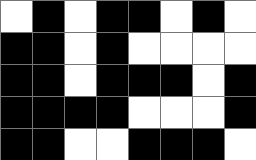[["white", "black", "white", "black", "black", "white", "black", "white"], ["black", "black", "white", "black", "white", "white", "white", "white"], ["black", "black", "white", "black", "black", "black", "white", "black"], ["black", "black", "black", "black", "white", "white", "white", "black"], ["black", "black", "white", "white", "black", "black", "black", "white"]]